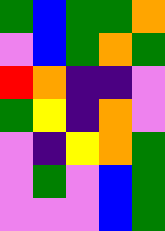[["green", "blue", "green", "green", "orange"], ["violet", "blue", "green", "orange", "green"], ["red", "orange", "indigo", "indigo", "violet"], ["green", "yellow", "indigo", "orange", "violet"], ["violet", "indigo", "yellow", "orange", "green"], ["violet", "green", "violet", "blue", "green"], ["violet", "violet", "violet", "blue", "green"]]